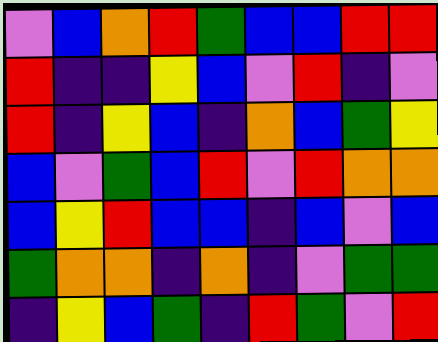[["violet", "blue", "orange", "red", "green", "blue", "blue", "red", "red"], ["red", "indigo", "indigo", "yellow", "blue", "violet", "red", "indigo", "violet"], ["red", "indigo", "yellow", "blue", "indigo", "orange", "blue", "green", "yellow"], ["blue", "violet", "green", "blue", "red", "violet", "red", "orange", "orange"], ["blue", "yellow", "red", "blue", "blue", "indigo", "blue", "violet", "blue"], ["green", "orange", "orange", "indigo", "orange", "indigo", "violet", "green", "green"], ["indigo", "yellow", "blue", "green", "indigo", "red", "green", "violet", "red"]]